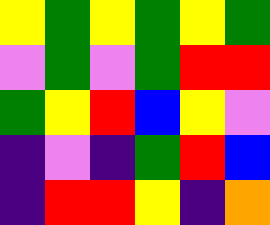[["yellow", "green", "yellow", "green", "yellow", "green"], ["violet", "green", "violet", "green", "red", "red"], ["green", "yellow", "red", "blue", "yellow", "violet"], ["indigo", "violet", "indigo", "green", "red", "blue"], ["indigo", "red", "red", "yellow", "indigo", "orange"]]